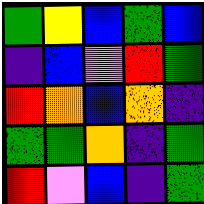[["green", "yellow", "blue", "green", "blue"], ["indigo", "blue", "violet", "red", "green"], ["red", "orange", "blue", "orange", "indigo"], ["green", "green", "orange", "indigo", "green"], ["red", "violet", "blue", "indigo", "green"]]